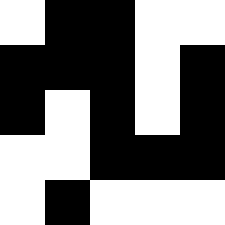[["white", "black", "black", "white", "white"], ["black", "black", "black", "white", "black"], ["black", "white", "black", "white", "black"], ["white", "white", "black", "black", "black"], ["white", "black", "white", "white", "white"]]